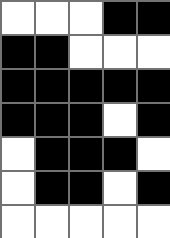[["white", "white", "white", "black", "black"], ["black", "black", "white", "white", "white"], ["black", "black", "black", "black", "black"], ["black", "black", "black", "white", "black"], ["white", "black", "black", "black", "white"], ["white", "black", "black", "white", "black"], ["white", "white", "white", "white", "white"]]